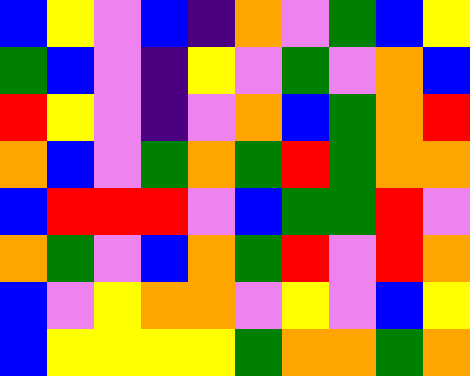[["blue", "yellow", "violet", "blue", "indigo", "orange", "violet", "green", "blue", "yellow"], ["green", "blue", "violet", "indigo", "yellow", "violet", "green", "violet", "orange", "blue"], ["red", "yellow", "violet", "indigo", "violet", "orange", "blue", "green", "orange", "red"], ["orange", "blue", "violet", "green", "orange", "green", "red", "green", "orange", "orange"], ["blue", "red", "red", "red", "violet", "blue", "green", "green", "red", "violet"], ["orange", "green", "violet", "blue", "orange", "green", "red", "violet", "red", "orange"], ["blue", "violet", "yellow", "orange", "orange", "violet", "yellow", "violet", "blue", "yellow"], ["blue", "yellow", "yellow", "yellow", "yellow", "green", "orange", "orange", "green", "orange"]]